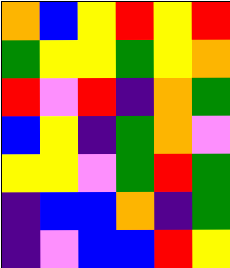[["orange", "blue", "yellow", "red", "yellow", "red"], ["green", "yellow", "yellow", "green", "yellow", "orange"], ["red", "violet", "red", "indigo", "orange", "green"], ["blue", "yellow", "indigo", "green", "orange", "violet"], ["yellow", "yellow", "violet", "green", "red", "green"], ["indigo", "blue", "blue", "orange", "indigo", "green"], ["indigo", "violet", "blue", "blue", "red", "yellow"]]